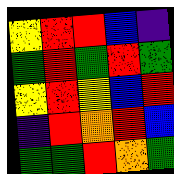[["yellow", "red", "red", "blue", "indigo"], ["green", "red", "green", "red", "green"], ["yellow", "red", "yellow", "blue", "red"], ["indigo", "red", "orange", "red", "blue"], ["green", "green", "red", "orange", "green"]]